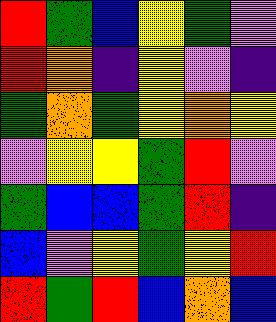[["red", "green", "blue", "yellow", "green", "violet"], ["red", "orange", "indigo", "yellow", "violet", "indigo"], ["green", "orange", "green", "yellow", "orange", "yellow"], ["violet", "yellow", "yellow", "green", "red", "violet"], ["green", "blue", "blue", "green", "red", "indigo"], ["blue", "violet", "yellow", "green", "yellow", "red"], ["red", "green", "red", "blue", "orange", "blue"]]